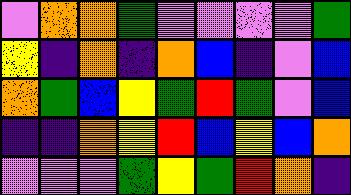[["violet", "orange", "orange", "green", "violet", "violet", "violet", "violet", "green"], ["yellow", "indigo", "orange", "indigo", "orange", "blue", "indigo", "violet", "blue"], ["orange", "green", "blue", "yellow", "green", "red", "green", "violet", "blue"], ["indigo", "indigo", "orange", "yellow", "red", "blue", "yellow", "blue", "orange"], ["violet", "violet", "violet", "green", "yellow", "green", "red", "orange", "indigo"]]